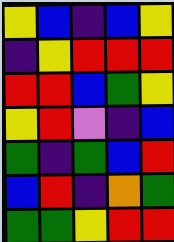[["yellow", "blue", "indigo", "blue", "yellow"], ["indigo", "yellow", "red", "red", "red"], ["red", "red", "blue", "green", "yellow"], ["yellow", "red", "violet", "indigo", "blue"], ["green", "indigo", "green", "blue", "red"], ["blue", "red", "indigo", "orange", "green"], ["green", "green", "yellow", "red", "red"]]